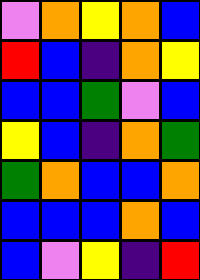[["violet", "orange", "yellow", "orange", "blue"], ["red", "blue", "indigo", "orange", "yellow"], ["blue", "blue", "green", "violet", "blue"], ["yellow", "blue", "indigo", "orange", "green"], ["green", "orange", "blue", "blue", "orange"], ["blue", "blue", "blue", "orange", "blue"], ["blue", "violet", "yellow", "indigo", "red"]]